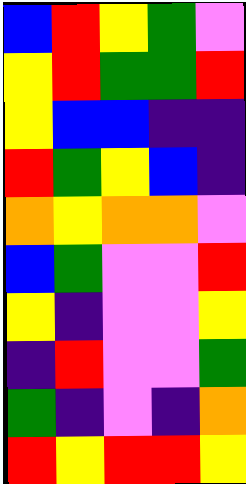[["blue", "red", "yellow", "green", "violet"], ["yellow", "red", "green", "green", "red"], ["yellow", "blue", "blue", "indigo", "indigo"], ["red", "green", "yellow", "blue", "indigo"], ["orange", "yellow", "orange", "orange", "violet"], ["blue", "green", "violet", "violet", "red"], ["yellow", "indigo", "violet", "violet", "yellow"], ["indigo", "red", "violet", "violet", "green"], ["green", "indigo", "violet", "indigo", "orange"], ["red", "yellow", "red", "red", "yellow"]]